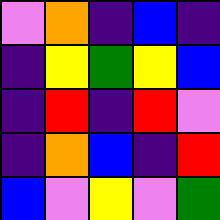[["violet", "orange", "indigo", "blue", "indigo"], ["indigo", "yellow", "green", "yellow", "blue"], ["indigo", "red", "indigo", "red", "violet"], ["indigo", "orange", "blue", "indigo", "red"], ["blue", "violet", "yellow", "violet", "green"]]